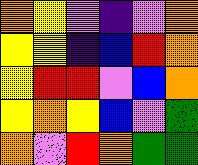[["orange", "yellow", "violet", "indigo", "violet", "orange"], ["yellow", "yellow", "indigo", "blue", "red", "orange"], ["yellow", "red", "red", "violet", "blue", "orange"], ["yellow", "orange", "yellow", "blue", "violet", "green"], ["orange", "violet", "red", "orange", "green", "green"]]